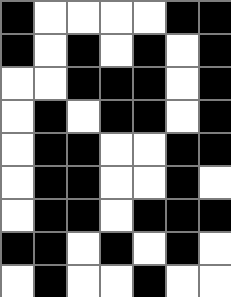[["black", "white", "white", "white", "white", "black", "black"], ["black", "white", "black", "white", "black", "white", "black"], ["white", "white", "black", "black", "black", "white", "black"], ["white", "black", "white", "black", "black", "white", "black"], ["white", "black", "black", "white", "white", "black", "black"], ["white", "black", "black", "white", "white", "black", "white"], ["white", "black", "black", "white", "black", "black", "black"], ["black", "black", "white", "black", "white", "black", "white"], ["white", "black", "white", "white", "black", "white", "white"]]